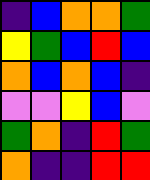[["indigo", "blue", "orange", "orange", "green"], ["yellow", "green", "blue", "red", "blue"], ["orange", "blue", "orange", "blue", "indigo"], ["violet", "violet", "yellow", "blue", "violet"], ["green", "orange", "indigo", "red", "green"], ["orange", "indigo", "indigo", "red", "red"]]